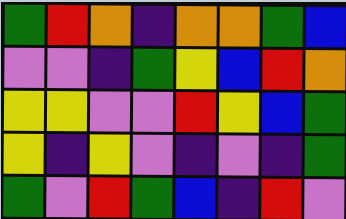[["green", "red", "orange", "indigo", "orange", "orange", "green", "blue"], ["violet", "violet", "indigo", "green", "yellow", "blue", "red", "orange"], ["yellow", "yellow", "violet", "violet", "red", "yellow", "blue", "green"], ["yellow", "indigo", "yellow", "violet", "indigo", "violet", "indigo", "green"], ["green", "violet", "red", "green", "blue", "indigo", "red", "violet"]]